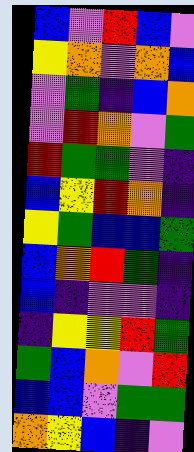[["blue", "violet", "red", "blue", "violet"], ["yellow", "orange", "violet", "orange", "blue"], ["violet", "green", "indigo", "blue", "orange"], ["violet", "red", "orange", "violet", "green"], ["red", "green", "green", "violet", "indigo"], ["blue", "yellow", "red", "orange", "indigo"], ["yellow", "green", "blue", "blue", "green"], ["blue", "orange", "red", "green", "indigo"], ["blue", "indigo", "violet", "violet", "indigo"], ["indigo", "yellow", "yellow", "red", "green"], ["green", "blue", "orange", "violet", "red"], ["blue", "blue", "violet", "green", "green"], ["orange", "yellow", "blue", "indigo", "violet"]]